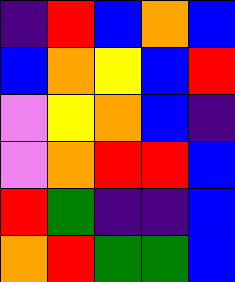[["indigo", "red", "blue", "orange", "blue"], ["blue", "orange", "yellow", "blue", "red"], ["violet", "yellow", "orange", "blue", "indigo"], ["violet", "orange", "red", "red", "blue"], ["red", "green", "indigo", "indigo", "blue"], ["orange", "red", "green", "green", "blue"]]